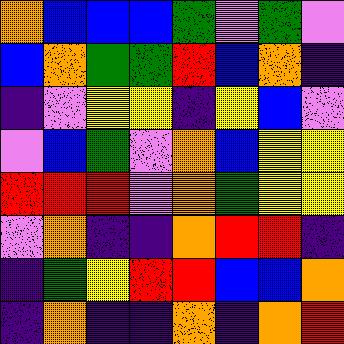[["orange", "blue", "blue", "blue", "green", "violet", "green", "violet"], ["blue", "orange", "green", "green", "red", "blue", "orange", "indigo"], ["indigo", "violet", "yellow", "yellow", "indigo", "yellow", "blue", "violet"], ["violet", "blue", "green", "violet", "orange", "blue", "yellow", "yellow"], ["red", "red", "red", "violet", "orange", "green", "yellow", "yellow"], ["violet", "orange", "indigo", "indigo", "orange", "red", "red", "indigo"], ["indigo", "green", "yellow", "red", "red", "blue", "blue", "orange"], ["indigo", "orange", "indigo", "indigo", "orange", "indigo", "orange", "red"]]